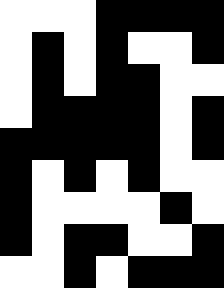[["white", "white", "white", "black", "black", "black", "black"], ["white", "black", "white", "black", "white", "white", "black"], ["white", "black", "white", "black", "black", "white", "white"], ["white", "black", "black", "black", "black", "white", "black"], ["black", "black", "black", "black", "black", "white", "black"], ["black", "white", "black", "white", "black", "white", "white"], ["black", "white", "white", "white", "white", "black", "white"], ["black", "white", "black", "black", "white", "white", "black"], ["white", "white", "black", "white", "black", "black", "black"]]